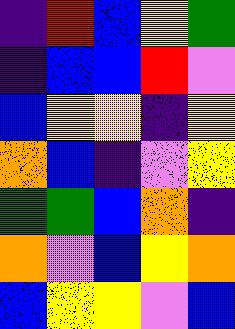[["indigo", "red", "blue", "yellow", "green"], ["indigo", "blue", "blue", "red", "violet"], ["blue", "yellow", "yellow", "indigo", "yellow"], ["orange", "blue", "indigo", "violet", "yellow"], ["green", "green", "blue", "orange", "indigo"], ["orange", "violet", "blue", "yellow", "orange"], ["blue", "yellow", "yellow", "violet", "blue"]]